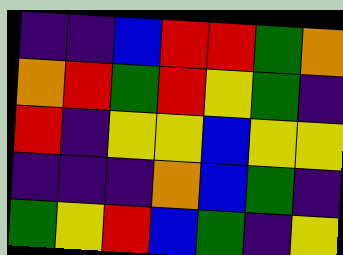[["indigo", "indigo", "blue", "red", "red", "green", "orange"], ["orange", "red", "green", "red", "yellow", "green", "indigo"], ["red", "indigo", "yellow", "yellow", "blue", "yellow", "yellow"], ["indigo", "indigo", "indigo", "orange", "blue", "green", "indigo"], ["green", "yellow", "red", "blue", "green", "indigo", "yellow"]]